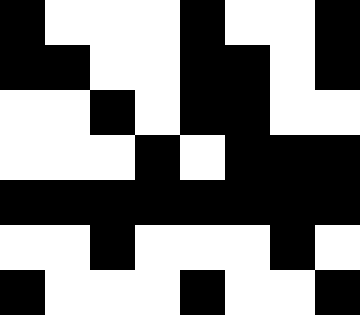[["black", "white", "white", "white", "black", "white", "white", "black"], ["black", "black", "white", "white", "black", "black", "white", "black"], ["white", "white", "black", "white", "black", "black", "white", "white"], ["white", "white", "white", "black", "white", "black", "black", "black"], ["black", "black", "black", "black", "black", "black", "black", "black"], ["white", "white", "black", "white", "white", "white", "black", "white"], ["black", "white", "white", "white", "black", "white", "white", "black"]]